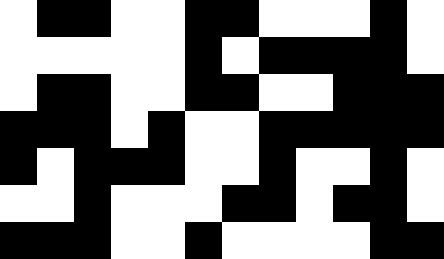[["white", "black", "black", "white", "white", "black", "black", "white", "white", "white", "black", "white"], ["white", "white", "white", "white", "white", "black", "white", "black", "black", "black", "black", "white"], ["white", "black", "black", "white", "white", "black", "black", "white", "white", "black", "black", "black"], ["black", "black", "black", "white", "black", "white", "white", "black", "black", "black", "black", "black"], ["black", "white", "black", "black", "black", "white", "white", "black", "white", "white", "black", "white"], ["white", "white", "black", "white", "white", "white", "black", "black", "white", "black", "black", "white"], ["black", "black", "black", "white", "white", "black", "white", "white", "white", "white", "black", "black"]]